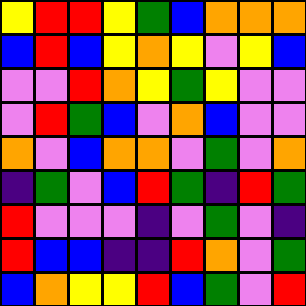[["yellow", "red", "red", "yellow", "green", "blue", "orange", "orange", "orange"], ["blue", "red", "blue", "yellow", "orange", "yellow", "violet", "yellow", "blue"], ["violet", "violet", "red", "orange", "yellow", "green", "yellow", "violet", "violet"], ["violet", "red", "green", "blue", "violet", "orange", "blue", "violet", "violet"], ["orange", "violet", "blue", "orange", "orange", "violet", "green", "violet", "orange"], ["indigo", "green", "violet", "blue", "red", "green", "indigo", "red", "green"], ["red", "violet", "violet", "violet", "indigo", "violet", "green", "violet", "indigo"], ["red", "blue", "blue", "indigo", "indigo", "red", "orange", "violet", "green"], ["blue", "orange", "yellow", "yellow", "red", "blue", "green", "violet", "red"]]